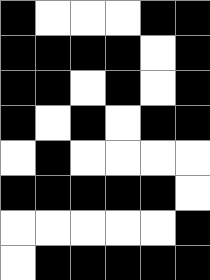[["black", "white", "white", "white", "black", "black"], ["black", "black", "black", "black", "white", "black"], ["black", "black", "white", "black", "white", "black"], ["black", "white", "black", "white", "black", "black"], ["white", "black", "white", "white", "white", "white"], ["black", "black", "black", "black", "black", "white"], ["white", "white", "white", "white", "white", "black"], ["white", "black", "black", "black", "black", "black"]]